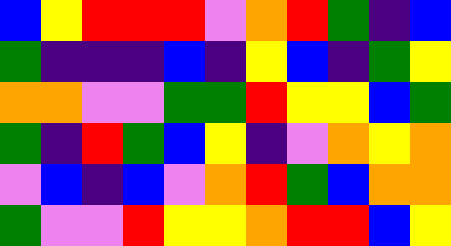[["blue", "yellow", "red", "red", "red", "violet", "orange", "red", "green", "indigo", "blue"], ["green", "indigo", "indigo", "indigo", "blue", "indigo", "yellow", "blue", "indigo", "green", "yellow"], ["orange", "orange", "violet", "violet", "green", "green", "red", "yellow", "yellow", "blue", "green"], ["green", "indigo", "red", "green", "blue", "yellow", "indigo", "violet", "orange", "yellow", "orange"], ["violet", "blue", "indigo", "blue", "violet", "orange", "red", "green", "blue", "orange", "orange"], ["green", "violet", "violet", "red", "yellow", "yellow", "orange", "red", "red", "blue", "yellow"]]